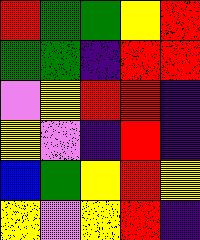[["red", "green", "green", "yellow", "red"], ["green", "green", "indigo", "red", "red"], ["violet", "yellow", "red", "red", "indigo"], ["yellow", "violet", "indigo", "red", "indigo"], ["blue", "green", "yellow", "red", "yellow"], ["yellow", "violet", "yellow", "red", "indigo"]]